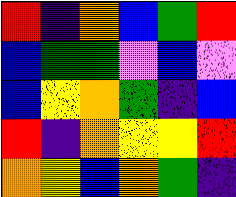[["red", "indigo", "orange", "blue", "green", "red"], ["blue", "green", "green", "violet", "blue", "violet"], ["blue", "yellow", "orange", "green", "indigo", "blue"], ["red", "indigo", "orange", "yellow", "yellow", "red"], ["orange", "yellow", "blue", "orange", "green", "indigo"]]